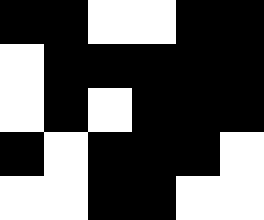[["black", "black", "white", "white", "black", "black"], ["white", "black", "black", "black", "black", "black"], ["white", "black", "white", "black", "black", "black"], ["black", "white", "black", "black", "black", "white"], ["white", "white", "black", "black", "white", "white"]]